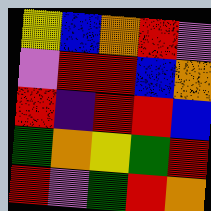[["yellow", "blue", "orange", "red", "violet"], ["violet", "red", "red", "blue", "orange"], ["red", "indigo", "red", "red", "blue"], ["green", "orange", "yellow", "green", "red"], ["red", "violet", "green", "red", "orange"]]